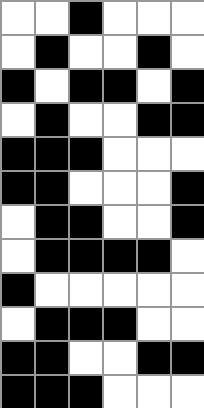[["white", "white", "black", "white", "white", "white"], ["white", "black", "white", "white", "black", "white"], ["black", "white", "black", "black", "white", "black"], ["white", "black", "white", "white", "black", "black"], ["black", "black", "black", "white", "white", "white"], ["black", "black", "white", "white", "white", "black"], ["white", "black", "black", "white", "white", "black"], ["white", "black", "black", "black", "black", "white"], ["black", "white", "white", "white", "white", "white"], ["white", "black", "black", "black", "white", "white"], ["black", "black", "white", "white", "black", "black"], ["black", "black", "black", "white", "white", "white"]]